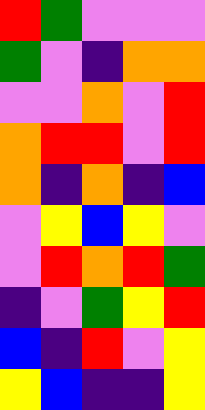[["red", "green", "violet", "violet", "violet"], ["green", "violet", "indigo", "orange", "orange"], ["violet", "violet", "orange", "violet", "red"], ["orange", "red", "red", "violet", "red"], ["orange", "indigo", "orange", "indigo", "blue"], ["violet", "yellow", "blue", "yellow", "violet"], ["violet", "red", "orange", "red", "green"], ["indigo", "violet", "green", "yellow", "red"], ["blue", "indigo", "red", "violet", "yellow"], ["yellow", "blue", "indigo", "indigo", "yellow"]]